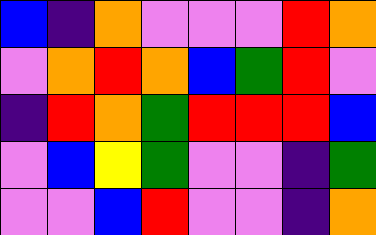[["blue", "indigo", "orange", "violet", "violet", "violet", "red", "orange"], ["violet", "orange", "red", "orange", "blue", "green", "red", "violet"], ["indigo", "red", "orange", "green", "red", "red", "red", "blue"], ["violet", "blue", "yellow", "green", "violet", "violet", "indigo", "green"], ["violet", "violet", "blue", "red", "violet", "violet", "indigo", "orange"]]